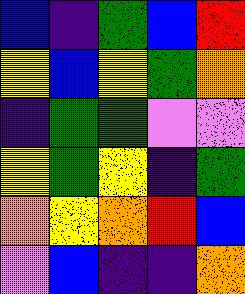[["blue", "indigo", "green", "blue", "red"], ["yellow", "blue", "yellow", "green", "orange"], ["indigo", "green", "green", "violet", "violet"], ["yellow", "green", "yellow", "indigo", "green"], ["orange", "yellow", "orange", "red", "blue"], ["violet", "blue", "indigo", "indigo", "orange"]]